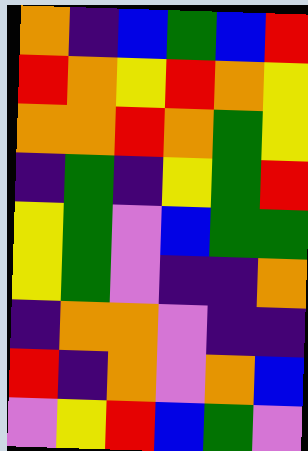[["orange", "indigo", "blue", "green", "blue", "red"], ["red", "orange", "yellow", "red", "orange", "yellow"], ["orange", "orange", "red", "orange", "green", "yellow"], ["indigo", "green", "indigo", "yellow", "green", "red"], ["yellow", "green", "violet", "blue", "green", "green"], ["yellow", "green", "violet", "indigo", "indigo", "orange"], ["indigo", "orange", "orange", "violet", "indigo", "indigo"], ["red", "indigo", "orange", "violet", "orange", "blue"], ["violet", "yellow", "red", "blue", "green", "violet"]]